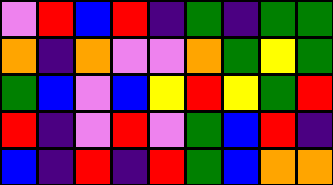[["violet", "red", "blue", "red", "indigo", "green", "indigo", "green", "green"], ["orange", "indigo", "orange", "violet", "violet", "orange", "green", "yellow", "green"], ["green", "blue", "violet", "blue", "yellow", "red", "yellow", "green", "red"], ["red", "indigo", "violet", "red", "violet", "green", "blue", "red", "indigo"], ["blue", "indigo", "red", "indigo", "red", "green", "blue", "orange", "orange"]]